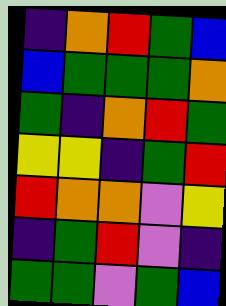[["indigo", "orange", "red", "green", "blue"], ["blue", "green", "green", "green", "orange"], ["green", "indigo", "orange", "red", "green"], ["yellow", "yellow", "indigo", "green", "red"], ["red", "orange", "orange", "violet", "yellow"], ["indigo", "green", "red", "violet", "indigo"], ["green", "green", "violet", "green", "blue"]]